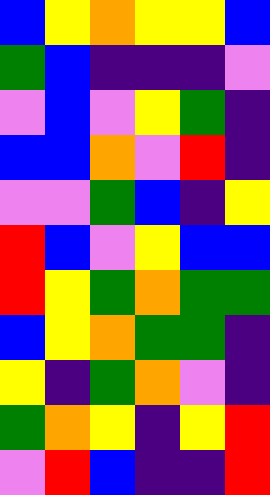[["blue", "yellow", "orange", "yellow", "yellow", "blue"], ["green", "blue", "indigo", "indigo", "indigo", "violet"], ["violet", "blue", "violet", "yellow", "green", "indigo"], ["blue", "blue", "orange", "violet", "red", "indigo"], ["violet", "violet", "green", "blue", "indigo", "yellow"], ["red", "blue", "violet", "yellow", "blue", "blue"], ["red", "yellow", "green", "orange", "green", "green"], ["blue", "yellow", "orange", "green", "green", "indigo"], ["yellow", "indigo", "green", "orange", "violet", "indigo"], ["green", "orange", "yellow", "indigo", "yellow", "red"], ["violet", "red", "blue", "indigo", "indigo", "red"]]